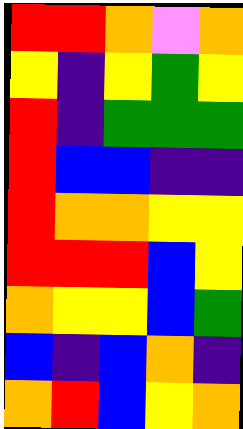[["red", "red", "orange", "violet", "orange"], ["yellow", "indigo", "yellow", "green", "yellow"], ["red", "indigo", "green", "green", "green"], ["red", "blue", "blue", "indigo", "indigo"], ["red", "orange", "orange", "yellow", "yellow"], ["red", "red", "red", "blue", "yellow"], ["orange", "yellow", "yellow", "blue", "green"], ["blue", "indigo", "blue", "orange", "indigo"], ["orange", "red", "blue", "yellow", "orange"]]